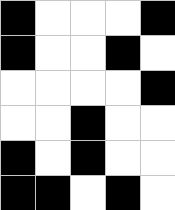[["black", "white", "white", "white", "black"], ["black", "white", "white", "black", "white"], ["white", "white", "white", "white", "black"], ["white", "white", "black", "white", "white"], ["black", "white", "black", "white", "white"], ["black", "black", "white", "black", "white"]]